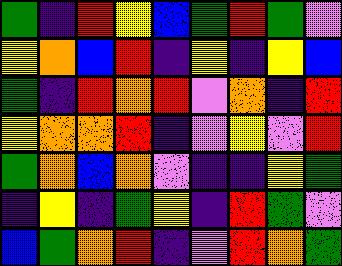[["green", "indigo", "red", "yellow", "blue", "green", "red", "green", "violet"], ["yellow", "orange", "blue", "red", "indigo", "yellow", "indigo", "yellow", "blue"], ["green", "indigo", "red", "orange", "red", "violet", "orange", "indigo", "red"], ["yellow", "orange", "orange", "red", "indigo", "violet", "yellow", "violet", "red"], ["green", "orange", "blue", "orange", "violet", "indigo", "indigo", "yellow", "green"], ["indigo", "yellow", "indigo", "green", "yellow", "indigo", "red", "green", "violet"], ["blue", "green", "orange", "red", "indigo", "violet", "red", "orange", "green"]]